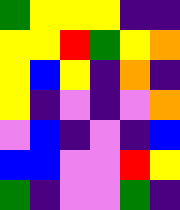[["green", "yellow", "yellow", "yellow", "indigo", "indigo"], ["yellow", "yellow", "red", "green", "yellow", "orange"], ["yellow", "blue", "yellow", "indigo", "orange", "indigo"], ["yellow", "indigo", "violet", "indigo", "violet", "orange"], ["violet", "blue", "indigo", "violet", "indigo", "blue"], ["blue", "blue", "violet", "violet", "red", "yellow"], ["green", "indigo", "violet", "violet", "green", "indigo"]]